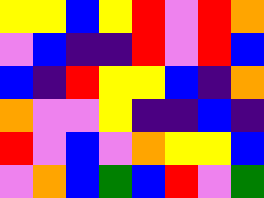[["yellow", "yellow", "blue", "yellow", "red", "violet", "red", "orange"], ["violet", "blue", "indigo", "indigo", "red", "violet", "red", "blue"], ["blue", "indigo", "red", "yellow", "yellow", "blue", "indigo", "orange"], ["orange", "violet", "violet", "yellow", "indigo", "indigo", "blue", "indigo"], ["red", "violet", "blue", "violet", "orange", "yellow", "yellow", "blue"], ["violet", "orange", "blue", "green", "blue", "red", "violet", "green"]]